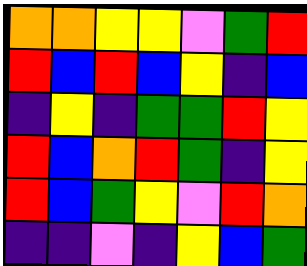[["orange", "orange", "yellow", "yellow", "violet", "green", "red"], ["red", "blue", "red", "blue", "yellow", "indigo", "blue"], ["indigo", "yellow", "indigo", "green", "green", "red", "yellow"], ["red", "blue", "orange", "red", "green", "indigo", "yellow"], ["red", "blue", "green", "yellow", "violet", "red", "orange"], ["indigo", "indigo", "violet", "indigo", "yellow", "blue", "green"]]